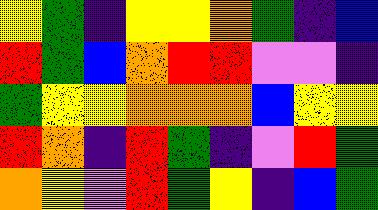[["yellow", "green", "indigo", "yellow", "yellow", "orange", "green", "indigo", "blue"], ["red", "green", "blue", "orange", "red", "red", "violet", "violet", "indigo"], ["green", "yellow", "yellow", "orange", "orange", "orange", "blue", "yellow", "yellow"], ["red", "orange", "indigo", "red", "green", "indigo", "violet", "red", "green"], ["orange", "yellow", "violet", "red", "green", "yellow", "indigo", "blue", "green"]]